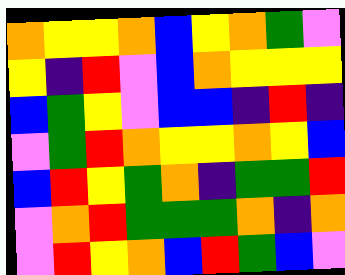[["orange", "yellow", "yellow", "orange", "blue", "yellow", "orange", "green", "violet"], ["yellow", "indigo", "red", "violet", "blue", "orange", "yellow", "yellow", "yellow"], ["blue", "green", "yellow", "violet", "blue", "blue", "indigo", "red", "indigo"], ["violet", "green", "red", "orange", "yellow", "yellow", "orange", "yellow", "blue"], ["blue", "red", "yellow", "green", "orange", "indigo", "green", "green", "red"], ["violet", "orange", "red", "green", "green", "green", "orange", "indigo", "orange"], ["violet", "red", "yellow", "orange", "blue", "red", "green", "blue", "violet"]]